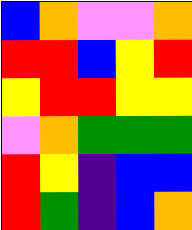[["blue", "orange", "violet", "violet", "orange"], ["red", "red", "blue", "yellow", "red"], ["yellow", "red", "red", "yellow", "yellow"], ["violet", "orange", "green", "green", "green"], ["red", "yellow", "indigo", "blue", "blue"], ["red", "green", "indigo", "blue", "orange"]]